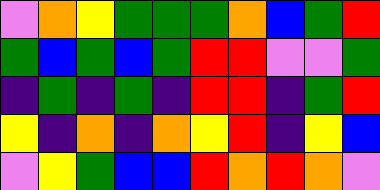[["violet", "orange", "yellow", "green", "green", "green", "orange", "blue", "green", "red"], ["green", "blue", "green", "blue", "green", "red", "red", "violet", "violet", "green"], ["indigo", "green", "indigo", "green", "indigo", "red", "red", "indigo", "green", "red"], ["yellow", "indigo", "orange", "indigo", "orange", "yellow", "red", "indigo", "yellow", "blue"], ["violet", "yellow", "green", "blue", "blue", "red", "orange", "red", "orange", "violet"]]